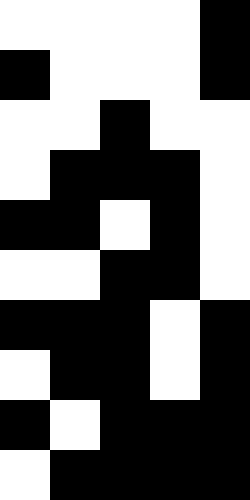[["white", "white", "white", "white", "black"], ["black", "white", "white", "white", "black"], ["white", "white", "black", "white", "white"], ["white", "black", "black", "black", "white"], ["black", "black", "white", "black", "white"], ["white", "white", "black", "black", "white"], ["black", "black", "black", "white", "black"], ["white", "black", "black", "white", "black"], ["black", "white", "black", "black", "black"], ["white", "black", "black", "black", "black"]]